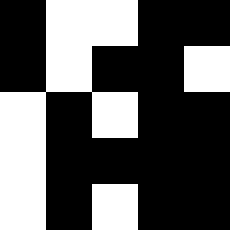[["black", "white", "white", "black", "black"], ["black", "white", "black", "black", "white"], ["white", "black", "white", "black", "black"], ["white", "black", "black", "black", "black"], ["white", "black", "white", "black", "black"]]